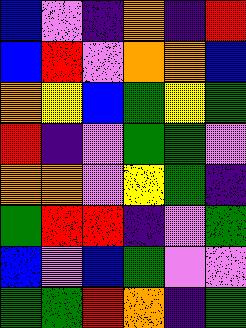[["blue", "violet", "indigo", "orange", "indigo", "red"], ["blue", "red", "violet", "orange", "orange", "blue"], ["orange", "yellow", "blue", "green", "yellow", "green"], ["red", "indigo", "violet", "green", "green", "violet"], ["orange", "orange", "violet", "yellow", "green", "indigo"], ["green", "red", "red", "indigo", "violet", "green"], ["blue", "violet", "blue", "green", "violet", "violet"], ["green", "green", "red", "orange", "indigo", "green"]]